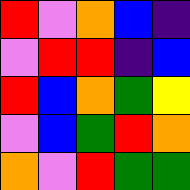[["red", "violet", "orange", "blue", "indigo"], ["violet", "red", "red", "indigo", "blue"], ["red", "blue", "orange", "green", "yellow"], ["violet", "blue", "green", "red", "orange"], ["orange", "violet", "red", "green", "green"]]